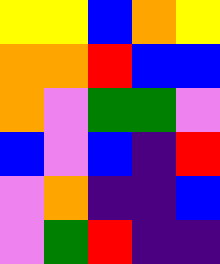[["yellow", "yellow", "blue", "orange", "yellow"], ["orange", "orange", "red", "blue", "blue"], ["orange", "violet", "green", "green", "violet"], ["blue", "violet", "blue", "indigo", "red"], ["violet", "orange", "indigo", "indigo", "blue"], ["violet", "green", "red", "indigo", "indigo"]]